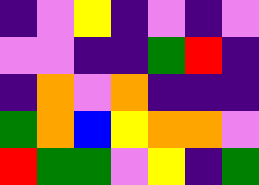[["indigo", "violet", "yellow", "indigo", "violet", "indigo", "violet"], ["violet", "violet", "indigo", "indigo", "green", "red", "indigo"], ["indigo", "orange", "violet", "orange", "indigo", "indigo", "indigo"], ["green", "orange", "blue", "yellow", "orange", "orange", "violet"], ["red", "green", "green", "violet", "yellow", "indigo", "green"]]